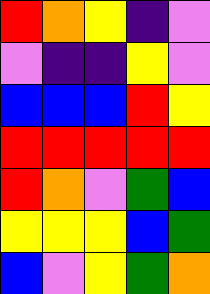[["red", "orange", "yellow", "indigo", "violet"], ["violet", "indigo", "indigo", "yellow", "violet"], ["blue", "blue", "blue", "red", "yellow"], ["red", "red", "red", "red", "red"], ["red", "orange", "violet", "green", "blue"], ["yellow", "yellow", "yellow", "blue", "green"], ["blue", "violet", "yellow", "green", "orange"]]